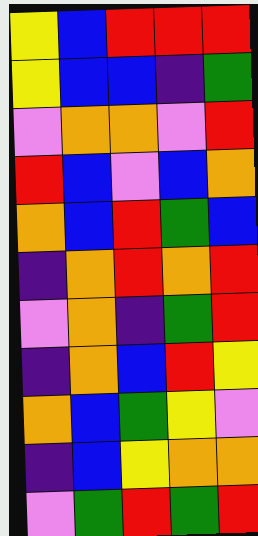[["yellow", "blue", "red", "red", "red"], ["yellow", "blue", "blue", "indigo", "green"], ["violet", "orange", "orange", "violet", "red"], ["red", "blue", "violet", "blue", "orange"], ["orange", "blue", "red", "green", "blue"], ["indigo", "orange", "red", "orange", "red"], ["violet", "orange", "indigo", "green", "red"], ["indigo", "orange", "blue", "red", "yellow"], ["orange", "blue", "green", "yellow", "violet"], ["indigo", "blue", "yellow", "orange", "orange"], ["violet", "green", "red", "green", "red"]]